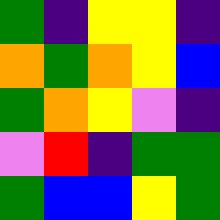[["green", "indigo", "yellow", "yellow", "indigo"], ["orange", "green", "orange", "yellow", "blue"], ["green", "orange", "yellow", "violet", "indigo"], ["violet", "red", "indigo", "green", "green"], ["green", "blue", "blue", "yellow", "green"]]